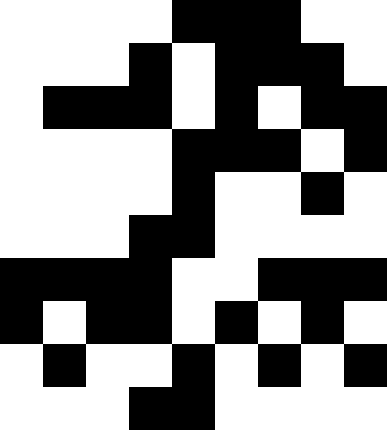[["white", "white", "white", "white", "black", "black", "black", "white", "white"], ["white", "white", "white", "black", "white", "black", "black", "black", "white"], ["white", "black", "black", "black", "white", "black", "white", "black", "black"], ["white", "white", "white", "white", "black", "black", "black", "white", "black"], ["white", "white", "white", "white", "black", "white", "white", "black", "white"], ["white", "white", "white", "black", "black", "white", "white", "white", "white"], ["black", "black", "black", "black", "white", "white", "black", "black", "black"], ["black", "white", "black", "black", "white", "black", "white", "black", "white"], ["white", "black", "white", "white", "black", "white", "black", "white", "black"], ["white", "white", "white", "black", "black", "white", "white", "white", "white"]]